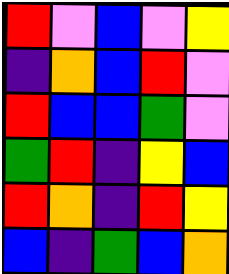[["red", "violet", "blue", "violet", "yellow"], ["indigo", "orange", "blue", "red", "violet"], ["red", "blue", "blue", "green", "violet"], ["green", "red", "indigo", "yellow", "blue"], ["red", "orange", "indigo", "red", "yellow"], ["blue", "indigo", "green", "blue", "orange"]]